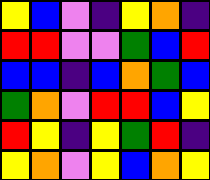[["yellow", "blue", "violet", "indigo", "yellow", "orange", "indigo"], ["red", "red", "violet", "violet", "green", "blue", "red"], ["blue", "blue", "indigo", "blue", "orange", "green", "blue"], ["green", "orange", "violet", "red", "red", "blue", "yellow"], ["red", "yellow", "indigo", "yellow", "green", "red", "indigo"], ["yellow", "orange", "violet", "yellow", "blue", "orange", "yellow"]]